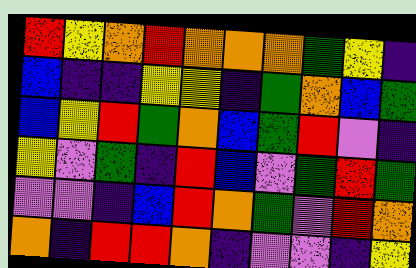[["red", "yellow", "orange", "red", "orange", "orange", "orange", "green", "yellow", "indigo"], ["blue", "indigo", "indigo", "yellow", "yellow", "indigo", "green", "orange", "blue", "green"], ["blue", "yellow", "red", "green", "orange", "blue", "green", "red", "violet", "indigo"], ["yellow", "violet", "green", "indigo", "red", "blue", "violet", "green", "red", "green"], ["violet", "violet", "indigo", "blue", "red", "orange", "green", "violet", "red", "orange"], ["orange", "indigo", "red", "red", "orange", "indigo", "violet", "violet", "indigo", "yellow"]]